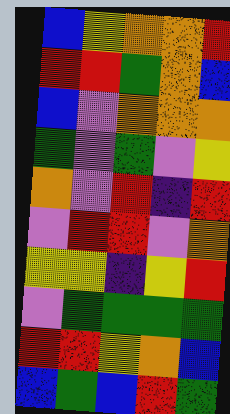[["blue", "yellow", "orange", "orange", "red"], ["red", "red", "green", "orange", "blue"], ["blue", "violet", "orange", "orange", "orange"], ["green", "violet", "green", "violet", "yellow"], ["orange", "violet", "red", "indigo", "red"], ["violet", "red", "red", "violet", "orange"], ["yellow", "yellow", "indigo", "yellow", "red"], ["violet", "green", "green", "green", "green"], ["red", "red", "yellow", "orange", "blue"], ["blue", "green", "blue", "red", "green"]]